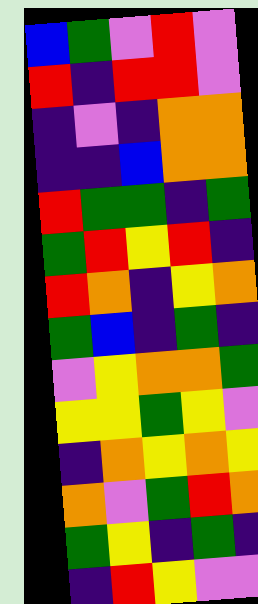[["blue", "green", "violet", "red", "violet"], ["red", "indigo", "red", "red", "violet"], ["indigo", "violet", "indigo", "orange", "orange"], ["indigo", "indigo", "blue", "orange", "orange"], ["red", "green", "green", "indigo", "green"], ["green", "red", "yellow", "red", "indigo"], ["red", "orange", "indigo", "yellow", "orange"], ["green", "blue", "indigo", "green", "indigo"], ["violet", "yellow", "orange", "orange", "green"], ["yellow", "yellow", "green", "yellow", "violet"], ["indigo", "orange", "yellow", "orange", "yellow"], ["orange", "violet", "green", "red", "orange"], ["green", "yellow", "indigo", "green", "indigo"], ["indigo", "red", "yellow", "violet", "violet"]]